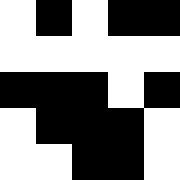[["white", "black", "white", "black", "black"], ["white", "white", "white", "white", "white"], ["black", "black", "black", "white", "black"], ["white", "black", "black", "black", "white"], ["white", "white", "black", "black", "white"]]